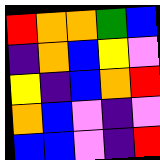[["red", "orange", "orange", "green", "blue"], ["indigo", "orange", "blue", "yellow", "violet"], ["yellow", "indigo", "blue", "orange", "red"], ["orange", "blue", "violet", "indigo", "violet"], ["blue", "blue", "violet", "indigo", "red"]]